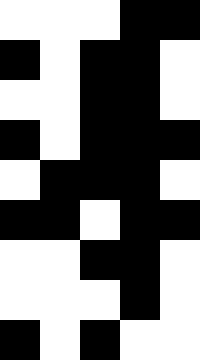[["white", "white", "white", "black", "black"], ["black", "white", "black", "black", "white"], ["white", "white", "black", "black", "white"], ["black", "white", "black", "black", "black"], ["white", "black", "black", "black", "white"], ["black", "black", "white", "black", "black"], ["white", "white", "black", "black", "white"], ["white", "white", "white", "black", "white"], ["black", "white", "black", "white", "white"]]